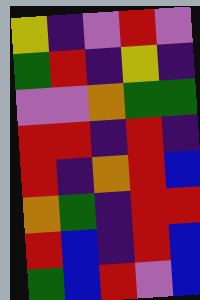[["yellow", "indigo", "violet", "red", "violet"], ["green", "red", "indigo", "yellow", "indigo"], ["violet", "violet", "orange", "green", "green"], ["red", "red", "indigo", "red", "indigo"], ["red", "indigo", "orange", "red", "blue"], ["orange", "green", "indigo", "red", "red"], ["red", "blue", "indigo", "red", "blue"], ["green", "blue", "red", "violet", "blue"]]